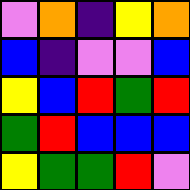[["violet", "orange", "indigo", "yellow", "orange"], ["blue", "indigo", "violet", "violet", "blue"], ["yellow", "blue", "red", "green", "red"], ["green", "red", "blue", "blue", "blue"], ["yellow", "green", "green", "red", "violet"]]